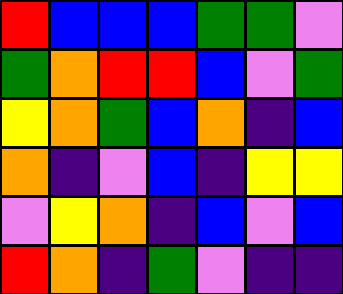[["red", "blue", "blue", "blue", "green", "green", "violet"], ["green", "orange", "red", "red", "blue", "violet", "green"], ["yellow", "orange", "green", "blue", "orange", "indigo", "blue"], ["orange", "indigo", "violet", "blue", "indigo", "yellow", "yellow"], ["violet", "yellow", "orange", "indigo", "blue", "violet", "blue"], ["red", "orange", "indigo", "green", "violet", "indigo", "indigo"]]